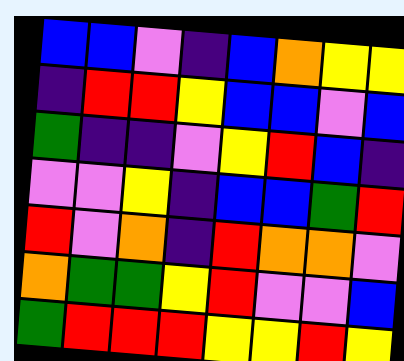[["blue", "blue", "violet", "indigo", "blue", "orange", "yellow", "yellow"], ["indigo", "red", "red", "yellow", "blue", "blue", "violet", "blue"], ["green", "indigo", "indigo", "violet", "yellow", "red", "blue", "indigo"], ["violet", "violet", "yellow", "indigo", "blue", "blue", "green", "red"], ["red", "violet", "orange", "indigo", "red", "orange", "orange", "violet"], ["orange", "green", "green", "yellow", "red", "violet", "violet", "blue"], ["green", "red", "red", "red", "yellow", "yellow", "red", "yellow"]]